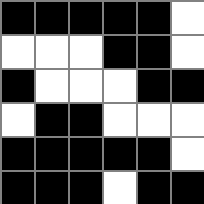[["black", "black", "black", "black", "black", "white"], ["white", "white", "white", "black", "black", "white"], ["black", "white", "white", "white", "black", "black"], ["white", "black", "black", "white", "white", "white"], ["black", "black", "black", "black", "black", "white"], ["black", "black", "black", "white", "black", "black"]]